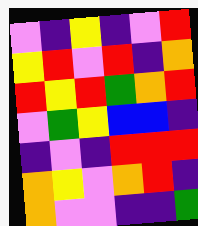[["violet", "indigo", "yellow", "indigo", "violet", "red"], ["yellow", "red", "violet", "red", "indigo", "orange"], ["red", "yellow", "red", "green", "orange", "red"], ["violet", "green", "yellow", "blue", "blue", "indigo"], ["indigo", "violet", "indigo", "red", "red", "red"], ["orange", "yellow", "violet", "orange", "red", "indigo"], ["orange", "violet", "violet", "indigo", "indigo", "green"]]